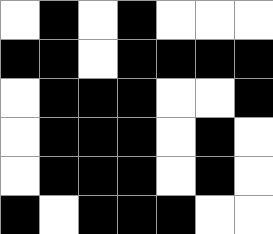[["white", "black", "white", "black", "white", "white", "white"], ["black", "black", "white", "black", "black", "black", "black"], ["white", "black", "black", "black", "white", "white", "black"], ["white", "black", "black", "black", "white", "black", "white"], ["white", "black", "black", "black", "white", "black", "white"], ["black", "white", "black", "black", "black", "white", "white"]]